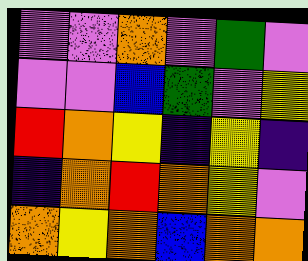[["violet", "violet", "orange", "violet", "green", "violet"], ["violet", "violet", "blue", "green", "violet", "yellow"], ["red", "orange", "yellow", "indigo", "yellow", "indigo"], ["indigo", "orange", "red", "orange", "yellow", "violet"], ["orange", "yellow", "orange", "blue", "orange", "orange"]]